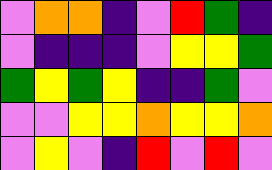[["violet", "orange", "orange", "indigo", "violet", "red", "green", "indigo"], ["violet", "indigo", "indigo", "indigo", "violet", "yellow", "yellow", "green"], ["green", "yellow", "green", "yellow", "indigo", "indigo", "green", "violet"], ["violet", "violet", "yellow", "yellow", "orange", "yellow", "yellow", "orange"], ["violet", "yellow", "violet", "indigo", "red", "violet", "red", "violet"]]